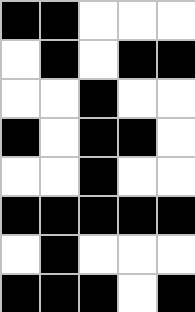[["black", "black", "white", "white", "white"], ["white", "black", "white", "black", "black"], ["white", "white", "black", "white", "white"], ["black", "white", "black", "black", "white"], ["white", "white", "black", "white", "white"], ["black", "black", "black", "black", "black"], ["white", "black", "white", "white", "white"], ["black", "black", "black", "white", "black"]]